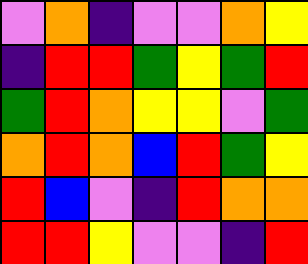[["violet", "orange", "indigo", "violet", "violet", "orange", "yellow"], ["indigo", "red", "red", "green", "yellow", "green", "red"], ["green", "red", "orange", "yellow", "yellow", "violet", "green"], ["orange", "red", "orange", "blue", "red", "green", "yellow"], ["red", "blue", "violet", "indigo", "red", "orange", "orange"], ["red", "red", "yellow", "violet", "violet", "indigo", "red"]]